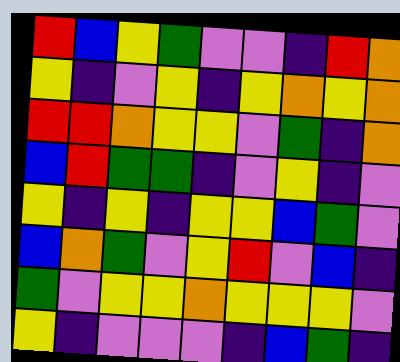[["red", "blue", "yellow", "green", "violet", "violet", "indigo", "red", "orange"], ["yellow", "indigo", "violet", "yellow", "indigo", "yellow", "orange", "yellow", "orange"], ["red", "red", "orange", "yellow", "yellow", "violet", "green", "indigo", "orange"], ["blue", "red", "green", "green", "indigo", "violet", "yellow", "indigo", "violet"], ["yellow", "indigo", "yellow", "indigo", "yellow", "yellow", "blue", "green", "violet"], ["blue", "orange", "green", "violet", "yellow", "red", "violet", "blue", "indigo"], ["green", "violet", "yellow", "yellow", "orange", "yellow", "yellow", "yellow", "violet"], ["yellow", "indigo", "violet", "violet", "violet", "indigo", "blue", "green", "indigo"]]